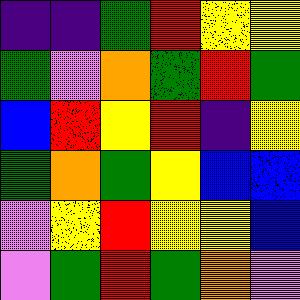[["indigo", "indigo", "green", "red", "yellow", "yellow"], ["green", "violet", "orange", "green", "red", "green"], ["blue", "red", "yellow", "red", "indigo", "yellow"], ["green", "orange", "green", "yellow", "blue", "blue"], ["violet", "yellow", "red", "yellow", "yellow", "blue"], ["violet", "green", "red", "green", "orange", "violet"]]